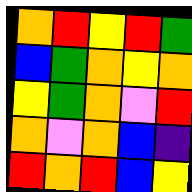[["orange", "red", "yellow", "red", "green"], ["blue", "green", "orange", "yellow", "orange"], ["yellow", "green", "orange", "violet", "red"], ["orange", "violet", "orange", "blue", "indigo"], ["red", "orange", "red", "blue", "yellow"]]